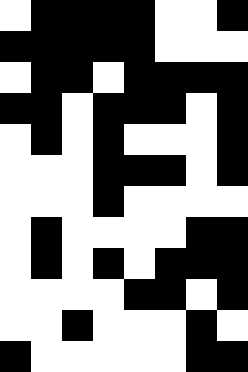[["white", "black", "black", "black", "black", "white", "white", "black"], ["black", "black", "black", "black", "black", "white", "white", "white"], ["white", "black", "black", "white", "black", "black", "black", "black"], ["black", "black", "white", "black", "black", "black", "white", "black"], ["white", "black", "white", "black", "white", "white", "white", "black"], ["white", "white", "white", "black", "black", "black", "white", "black"], ["white", "white", "white", "black", "white", "white", "white", "white"], ["white", "black", "white", "white", "white", "white", "black", "black"], ["white", "black", "white", "black", "white", "black", "black", "black"], ["white", "white", "white", "white", "black", "black", "white", "black"], ["white", "white", "black", "white", "white", "white", "black", "white"], ["black", "white", "white", "white", "white", "white", "black", "black"]]